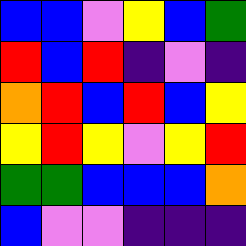[["blue", "blue", "violet", "yellow", "blue", "green"], ["red", "blue", "red", "indigo", "violet", "indigo"], ["orange", "red", "blue", "red", "blue", "yellow"], ["yellow", "red", "yellow", "violet", "yellow", "red"], ["green", "green", "blue", "blue", "blue", "orange"], ["blue", "violet", "violet", "indigo", "indigo", "indigo"]]